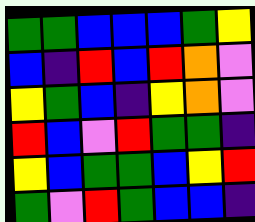[["green", "green", "blue", "blue", "blue", "green", "yellow"], ["blue", "indigo", "red", "blue", "red", "orange", "violet"], ["yellow", "green", "blue", "indigo", "yellow", "orange", "violet"], ["red", "blue", "violet", "red", "green", "green", "indigo"], ["yellow", "blue", "green", "green", "blue", "yellow", "red"], ["green", "violet", "red", "green", "blue", "blue", "indigo"]]